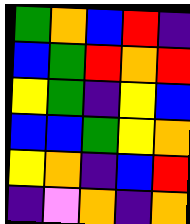[["green", "orange", "blue", "red", "indigo"], ["blue", "green", "red", "orange", "red"], ["yellow", "green", "indigo", "yellow", "blue"], ["blue", "blue", "green", "yellow", "orange"], ["yellow", "orange", "indigo", "blue", "red"], ["indigo", "violet", "orange", "indigo", "orange"]]